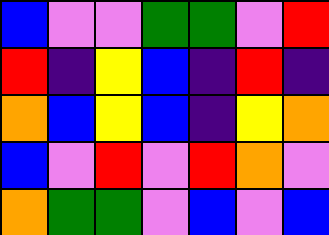[["blue", "violet", "violet", "green", "green", "violet", "red"], ["red", "indigo", "yellow", "blue", "indigo", "red", "indigo"], ["orange", "blue", "yellow", "blue", "indigo", "yellow", "orange"], ["blue", "violet", "red", "violet", "red", "orange", "violet"], ["orange", "green", "green", "violet", "blue", "violet", "blue"]]